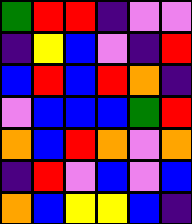[["green", "red", "red", "indigo", "violet", "violet"], ["indigo", "yellow", "blue", "violet", "indigo", "red"], ["blue", "red", "blue", "red", "orange", "indigo"], ["violet", "blue", "blue", "blue", "green", "red"], ["orange", "blue", "red", "orange", "violet", "orange"], ["indigo", "red", "violet", "blue", "violet", "blue"], ["orange", "blue", "yellow", "yellow", "blue", "indigo"]]